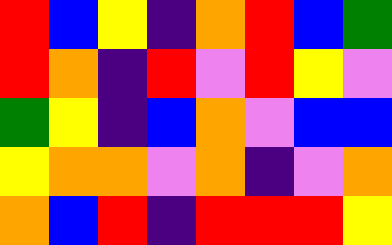[["red", "blue", "yellow", "indigo", "orange", "red", "blue", "green"], ["red", "orange", "indigo", "red", "violet", "red", "yellow", "violet"], ["green", "yellow", "indigo", "blue", "orange", "violet", "blue", "blue"], ["yellow", "orange", "orange", "violet", "orange", "indigo", "violet", "orange"], ["orange", "blue", "red", "indigo", "red", "red", "red", "yellow"]]